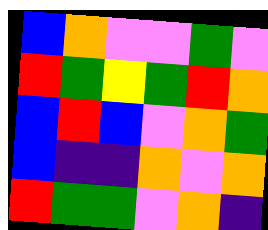[["blue", "orange", "violet", "violet", "green", "violet"], ["red", "green", "yellow", "green", "red", "orange"], ["blue", "red", "blue", "violet", "orange", "green"], ["blue", "indigo", "indigo", "orange", "violet", "orange"], ["red", "green", "green", "violet", "orange", "indigo"]]